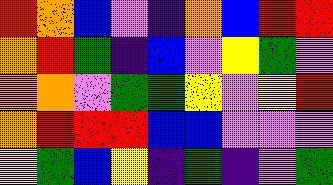[["red", "orange", "blue", "violet", "indigo", "orange", "blue", "red", "red"], ["orange", "red", "green", "indigo", "blue", "violet", "yellow", "green", "violet"], ["orange", "orange", "violet", "green", "green", "yellow", "violet", "yellow", "red"], ["orange", "red", "red", "red", "blue", "blue", "violet", "violet", "violet"], ["yellow", "green", "blue", "yellow", "indigo", "green", "indigo", "violet", "green"]]